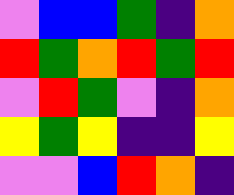[["violet", "blue", "blue", "green", "indigo", "orange"], ["red", "green", "orange", "red", "green", "red"], ["violet", "red", "green", "violet", "indigo", "orange"], ["yellow", "green", "yellow", "indigo", "indigo", "yellow"], ["violet", "violet", "blue", "red", "orange", "indigo"]]